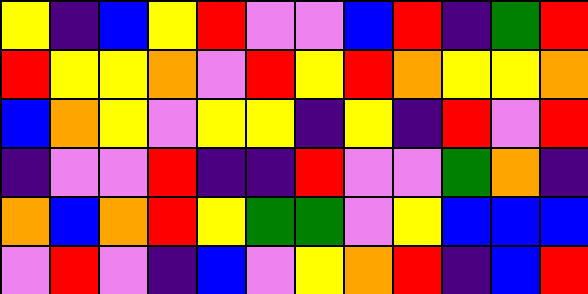[["yellow", "indigo", "blue", "yellow", "red", "violet", "violet", "blue", "red", "indigo", "green", "red"], ["red", "yellow", "yellow", "orange", "violet", "red", "yellow", "red", "orange", "yellow", "yellow", "orange"], ["blue", "orange", "yellow", "violet", "yellow", "yellow", "indigo", "yellow", "indigo", "red", "violet", "red"], ["indigo", "violet", "violet", "red", "indigo", "indigo", "red", "violet", "violet", "green", "orange", "indigo"], ["orange", "blue", "orange", "red", "yellow", "green", "green", "violet", "yellow", "blue", "blue", "blue"], ["violet", "red", "violet", "indigo", "blue", "violet", "yellow", "orange", "red", "indigo", "blue", "red"]]